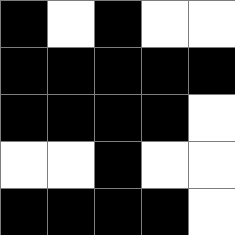[["black", "white", "black", "white", "white"], ["black", "black", "black", "black", "black"], ["black", "black", "black", "black", "white"], ["white", "white", "black", "white", "white"], ["black", "black", "black", "black", "white"]]